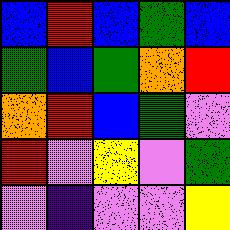[["blue", "red", "blue", "green", "blue"], ["green", "blue", "green", "orange", "red"], ["orange", "red", "blue", "green", "violet"], ["red", "violet", "yellow", "violet", "green"], ["violet", "indigo", "violet", "violet", "yellow"]]